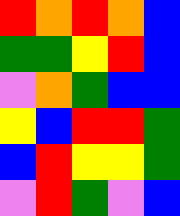[["red", "orange", "red", "orange", "blue"], ["green", "green", "yellow", "red", "blue"], ["violet", "orange", "green", "blue", "blue"], ["yellow", "blue", "red", "red", "green"], ["blue", "red", "yellow", "yellow", "green"], ["violet", "red", "green", "violet", "blue"]]